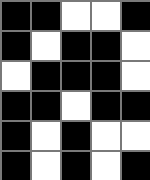[["black", "black", "white", "white", "black"], ["black", "white", "black", "black", "white"], ["white", "black", "black", "black", "white"], ["black", "black", "white", "black", "black"], ["black", "white", "black", "white", "white"], ["black", "white", "black", "white", "black"]]